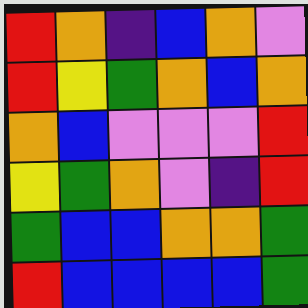[["red", "orange", "indigo", "blue", "orange", "violet"], ["red", "yellow", "green", "orange", "blue", "orange"], ["orange", "blue", "violet", "violet", "violet", "red"], ["yellow", "green", "orange", "violet", "indigo", "red"], ["green", "blue", "blue", "orange", "orange", "green"], ["red", "blue", "blue", "blue", "blue", "green"]]